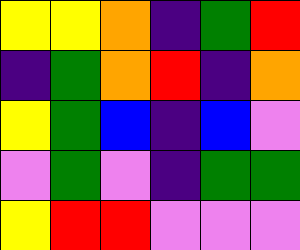[["yellow", "yellow", "orange", "indigo", "green", "red"], ["indigo", "green", "orange", "red", "indigo", "orange"], ["yellow", "green", "blue", "indigo", "blue", "violet"], ["violet", "green", "violet", "indigo", "green", "green"], ["yellow", "red", "red", "violet", "violet", "violet"]]